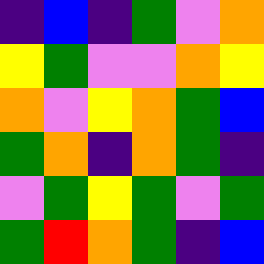[["indigo", "blue", "indigo", "green", "violet", "orange"], ["yellow", "green", "violet", "violet", "orange", "yellow"], ["orange", "violet", "yellow", "orange", "green", "blue"], ["green", "orange", "indigo", "orange", "green", "indigo"], ["violet", "green", "yellow", "green", "violet", "green"], ["green", "red", "orange", "green", "indigo", "blue"]]